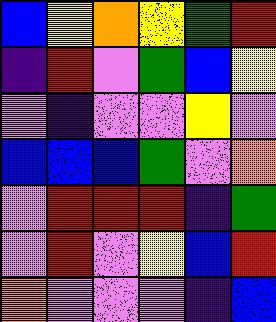[["blue", "yellow", "orange", "yellow", "green", "red"], ["indigo", "red", "violet", "green", "blue", "yellow"], ["violet", "indigo", "violet", "violet", "yellow", "violet"], ["blue", "blue", "blue", "green", "violet", "orange"], ["violet", "red", "red", "red", "indigo", "green"], ["violet", "red", "violet", "yellow", "blue", "red"], ["orange", "violet", "violet", "violet", "indigo", "blue"]]